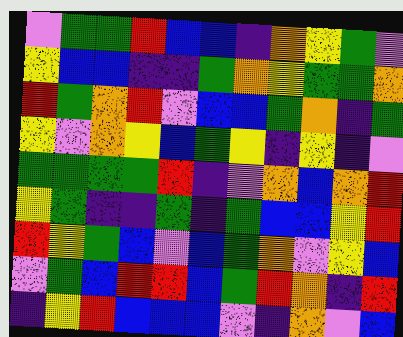[["violet", "green", "green", "red", "blue", "blue", "indigo", "orange", "yellow", "green", "violet"], ["yellow", "blue", "blue", "indigo", "indigo", "green", "orange", "yellow", "green", "green", "orange"], ["red", "green", "orange", "red", "violet", "blue", "blue", "green", "orange", "indigo", "green"], ["yellow", "violet", "orange", "yellow", "blue", "green", "yellow", "indigo", "yellow", "indigo", "violet"], ["green", "green", "green", "green", "red", "indigo", "violet", "orange", "blue", "orange", "red"], ["yellow", "green", "indigo", "indigo", "green", "indigo", "green", "blue", "blue", "yellow", "red"], ["red", "yellow", "green", "blue", "violet", "blue", "green", "orange", "violet", "yellow", "blue"], ["violet", "green", "blue", "red", "red", "blue", "green", "red", "orange", "indigo", "red"], ["indigo", "yellow", "red", "blue", "blue", "blue", "violet", "indigo", "orange", "violet", "blue"]]